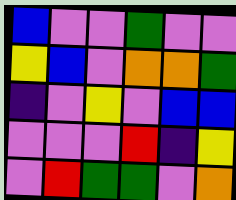[["blue", "violet", "violet", "green", "violet", "violet"], ["yellow", "blue", "violet", "orange", "orange", "green"], ["indigo", "violet", "yellow", "violet", "blue", "blue"], ["violet", "violet", "violet", "red", "indigo", "yellow"], ["violet", "red", "green", "green", "violet", "orange"]]